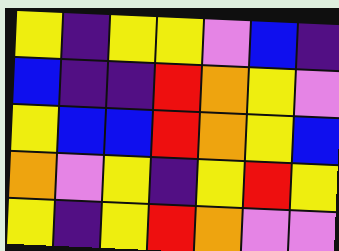[["yellow", "indigo", "yellow", "yellow", "violet", "blue", "indigo"], ["blue", "indigo", "indigo", "red", "orange", "yellow", "violet"], ["yellow", "blue", "blue", "red", "orange", "yellow", "blue"], ["orange", "violet", "yellow", "indigo", "yellow", "red", "yellow"], ["yellow", "indigo", "yellow", "red", "orange", "violet", "violet"]]